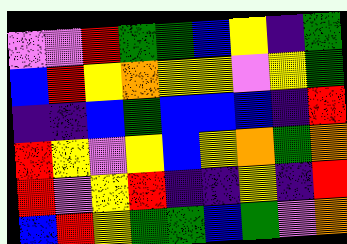[["violet", "violet", "red", "green", "green", "blue", "yellow", "indigo", "green"], ["blue", "red", "yellow", "orange", "yellow", "yellow", "violet", "yellow", "green"], ["indigo", "indigo", "blue", "green", "blue", "blue", "blue", "indigo", "red"], ["red", "yellow", "violet", "yellow", "blue", "yellow", "orange", "green", "orange"], ["red", "violet", "yellow", "red", "indigo", "indigo", "yellow", "indigo", "red"], ["blue", "red", "yellow", "green", "green", "blue", "green", "violet", "orange"]]